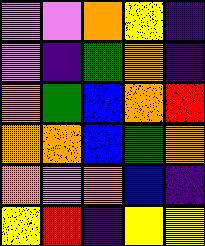[["violet", "violet", "orange", "yellow", "indigo"], ["violet", "indigo", "green", "orange", "indigo"], ["orange", "green", "blue", "orange", "red"], ["orange", "orange", "blue", "green", "orange"], ["orange", "violet", "orange", "blue", "indigo"], ["yellow", "red", "indigo", "yellow", "yellow"]]